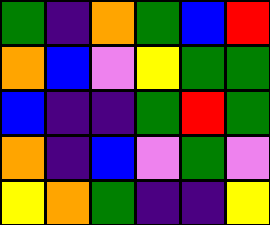[["green", "indigo", "orange", "green", "blue", "red"], ["orange", "blue", "violet", "yellow", "green", "green"], ["blue", "indigo", "indigo", "green", "red", "green"], ["orange", "indigo", "blue", "violet", "green", "violet"], ["yellow", "orange", "green", "indigo", "indigo", "yellow"]]